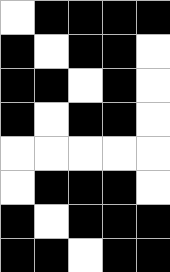[["white", "black", "black", "black", "black"], ["black", "white", "black", "black", "white"], ["black", "black", "white", "black", "white"], ["black", "white", "black", "black", "white"], ["white", "white", "white", "white", "white"], ["white", "black", "black", "black", "white"], ["black", "white", "black", "black", "black"], ["black", "black", "white", "black", "black"]]